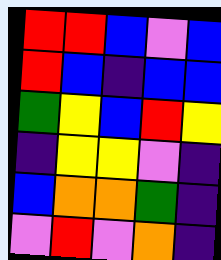[["red", "red", "blue", "violet", "blue"], ["red", "blue", "indigo", "blue", "blue"], ["green", "yellow", "blue", "red", "yellow"], ["indigo", "yellow", "yellow", "violet", "indigo"], ["blue", "orange", "orange", "green", "indigo"], ["violet", "red", "violet", "orange", "indigo"]]